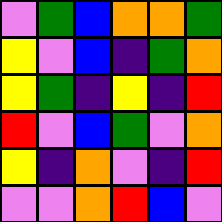[["violet", "green", "blue", "orange", "orange", "green"], ["yellow", "violet", "blue", "indigo", "green", "orange"], ["yellow", "green", "indigo", "yellow", "indigo", "red"], ["red", "violet", "blue", "green", "violet", "orange"], ["yellow", "indigo", "orange", "violet", "indigo", "red"], ["violet", "violet", "orange", "red", "blue", "violet"]]